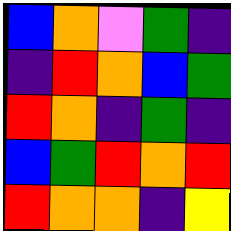[["blue", "orange", "violet", "green", "indigo"], ["indigo", "red", "orange", "blue", "green"], ["red", "orange", "indigo", "green", "indigo"], ["blue", "green", "red", "orange", "red"], ["red", "orange", "orange", "indigo", "yellow"]]